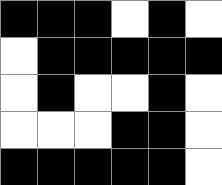[["black", "black", "black", "white", "black", "white"], ["white", "black", "black", "black", "black", "black"], ["white", "black", "white", "white", "black", "white"], ["white", "white", "white", "black", "black", "white"], ["black", "black", "black", "black", "black", "white"]]